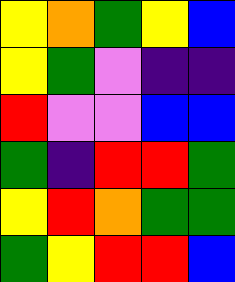[["yellow", "orange", "green", "yellow", "blue"], ["yellow", "green", "violet", "indigo", "indigo"], ["red", "violet", "violet", "blue", "blue"], ["green", "indigo", "red", "red", "green"], ["yellow", "red", "orange", "green", "green"], ["green", "yellow", "red", "red", "blue"]]